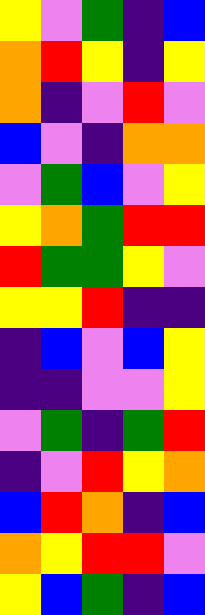[["yellow", "violet", "green", "indigo", "blue"], ["orange", "red", "yellow", "indigo", "yellow"], ["orange", "indigo", "violet", "red", "violet"], ["blue", "violet", "indigo", "orange", "orange"], ["violet", "green", "blue", "violet", "yellow"], ["yellow", "orange", "green", "red", "red"], ["red", "green", "green", "yellow", "violet"], ["yellow", "yellow", "red", "indigo", "indigo"], ["indigo", "blue", "violet", "blue", "yellow"], ["indigo", "indigo", "violet", "violet", "yellow"], ["violet", "green", "indigo", "green", "red"], ["indigo", "violet", "red", "yellow", "orange"], ["blue", "red", "orange", "indigo", "blue"], ["orange", "yellow", "red", "red", "violet"], ["yellow", "blue", "green", "indigo", "blue"]]